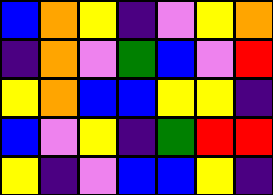[["blue", "orange", "yellow", "indigo", "violet", "yellow", "orange"], ["indigo", "orange", "violet", "green", "blue", "violet", "red"], ["yellow", "orange", "blue", "blue", "yellow", "yellow", "indigo"], ["blue", "violet", "yellow", "indigo", "green", "red", "red"], ["yellow", "indigo", "violet", "blue", "blue", "yellow", "indigo"]]